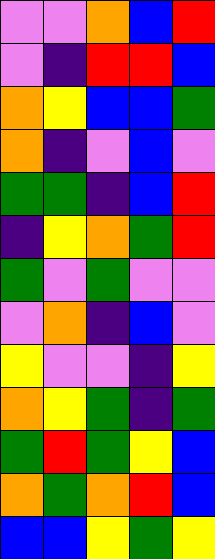[["violet", "violet", "orange", "blue", "red"], ["violet", "indigo", "red", "red", "blue"], ["orange", "yellow", "blue", "blue", "green"], ["orange", "indigo", "violet", "blue", "violet"], ["green", "green", "indigo", "blue", "red"], ["indigo", "yellow", "orange", "green", "red"], ["green", "violet", "green", "violet", "violet"], ["violet", "orange", "indigo", "blue", "violet"], ["yellow", "violet", "violet", "indigo", "yellow"], ["orange", "yellow", "green", "indigo", "green"], ["green", "red", "green", "yellow", "blue"], ["orange", "green", "orange", "red", "blue"], ["blue", "blue", "yellow", "green", "yellow"]]